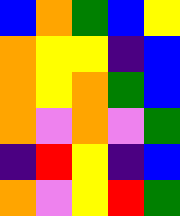[["blue", "orange", "green", "blue", "yellow"], ["orange", "yellow", "yellow", "indigo", "blue"], ["orange", "yellow", "orange", "green", "blue"], ["orange", "violet", "orange", "violet", "green"], ["indigo", "red", "yellow", "indigo", "blue"], ["orange", "violet", "yellow", "red", "green"]]